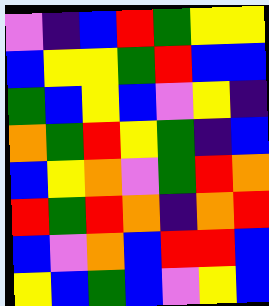[["violet", "indigo", "blue", "red", "green", "yellow", "yellow"], ["blue", "yellow", "yellow", "green", "red", "blue", "blue"], ["green", "blue", "yellow", "blue", "violet", "yellow", "indigo"], ["orange", "green", "red", "yellow", "green", "indigo", "blue"], ["blue", "yellow", "orange", "violet", "green", "red", "orange"], ["red", "green", "red", "orange", "indigo", "orange", "red"], ["blue", "violet", "orange", "blue", "red", "red", "blue"], ["yellow", "blue", "green", "blue", "violet", "yellow", "blue"]]